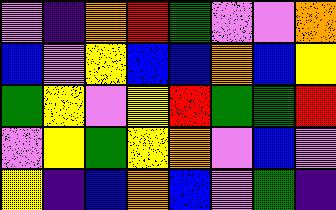[["violet", "indigo", "orange", "red", "green", "violet", "violet", "orange"], ["blue", "violet", "yellow", "blue", "blue", "orange", "blue", "yellow"], ["green", "yellow", "violet", "yellow", "red", "green", "green", "red"], ["violet", "yellow", "green", "yellow", "orange", "violet", "blue", "violet"], ["yellow", "indigo", "blue", "orange", "blue", "violet", "green", "indigo"]]